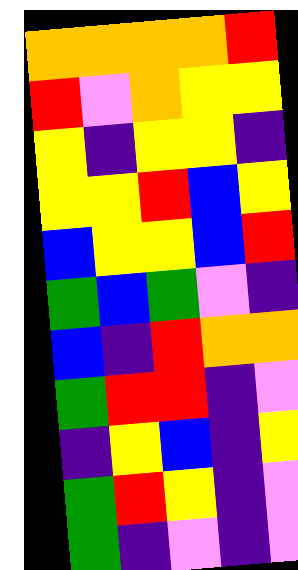[["orange", "orange", "orange", "orange", "red"], ["red", "violet", "orange", "yellow", "yellow"], ["yellow", "indigo", "yellow", "yellow", "indigo"], ["yellow", "yellow", "red", "blue", "yellow"], ["blue", "yellow", "yellow", "blue", "red"], ["green", "blue", "green", "violet", "indigo"], ["blue", "indigo", "red", "orange", "orange"], ["green", "red", "red", "indigo", "violet"], ["indigo", "yellow", "blue", "indigo", "yellow"], ["green", "red", "yellow", "indigo", "violet"], ["green", "indigo", "violet", "indigo", "violet"]]